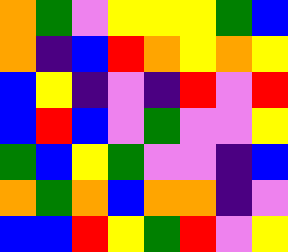[["orange", "green", "violet", "yellow", "yellow", "yellow", "green", "blue"], ["orange", "indigo", "blue", "red", "orange", "yellow", "orange", "yellow"], ["blue", "yellow", "indigo", "violet", "indigo", "red", "violet", "red"], ["blue", "red", "blue", "violet", "green", "violet", "violet", "yellow"], ["green", "blue", "yellow", "green", "violet", "violet", "indigo", "blue"], ["orange", "green", "orange", "blue", "orange", "orange", "indigo", "violet"], ["blue", "blue", "red", "yellow", "green", "red", "violet", "yellow"]]